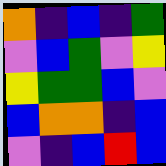[["orange", "indigo", "blue", "indigo", "green"], ["violet", "blue", "green", "violet", "yellow"], ["yellow", "green", "green", "blue", "violet"], ["blue", "orange", "orange", "indigo", "blue"], ["violet", "indigo", "blue", "red", "blue"]]